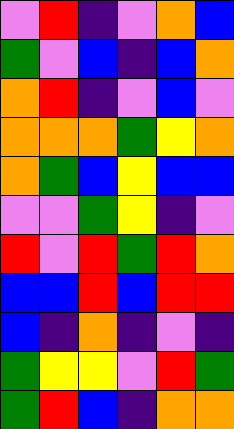[["violet", "red", "indigo", "violet", "orange", "blue"], ["green", "violet", "blue", "indigo", "blue", "orange"], ["orange", "red", "indigo", "violet", "blue", "violet"], ["orange", "orange", "orange", "green", "yellow", "orange"], ["orange", "green", "blue", "yellow", "blue", "blue"], ["violet", "violet", "green", "yellow", "indigo", "violet"], ["red", "violet", "red", "green", "red", "orange"], ["blue", "blue", "red", "blue", "red", "red"], ["blue", "indigo", "orange", "indigo", "violet", "indigo"], ["green", "yellow", "yellow", "violet", "red", "green"], ["green", "red", "blue", "indigo", "orange", "orange"]]